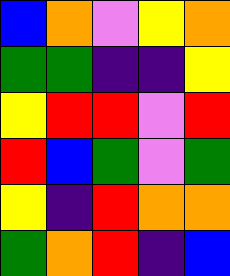[["blue", "orange", "violet", "yellow", "orange"], ["green", "green", "indigo", "indigo", "yellow"], ["yellow", "red", "red", "violet", "red"], ["red", "blue", "green", "violet", "green"], ["yellow", "indigo", "red", "orange", "orange"], ["green", "orange", "red", "indigo", "blue"]]